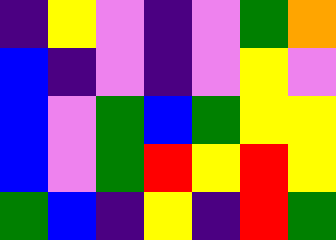[["indigo", "yellow", "violet", "indigo", "violet", "green", "orange"], ["blue", "indigo", "violet", "indigo", "violet", "yellow", "violet"], ["blue", "violet", "green", "blue", "green", "yellow", "yellow"], ["blue", "violet", "green", "red", "yellow", "red", "yellow"], ["green", "blue", "indigo", "yellow", "indigo", "red", "green"]]